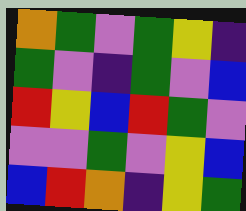[["orange", "green", "violet", "green", "yellow", "indigo"], ["green", "violet", "indigo", "green", "violet", "blue"], ["red", "yellow", "blue", "red", "green", "violet"], ["violet", "violet", "green", "violet", "yellow", "blue"], ["blue", "red", "orange", "indigo", "yellow", "green"]]